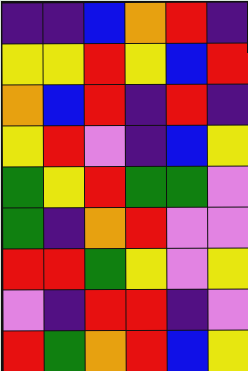[["indigo", "indigo", "blue", "orange", "red", "indigo"], ["yellow", "yellow", "red", "yellow", "blue", "red"], ["orange", "blue", "red", "indigo", "red", "indigo"], ["yellow", "red", "violet", "indigo", "blue", "yellow"], ["green", "yellow", "red", "green", "green", "violet"], ["green", "indigo", "orange", "red", "violet", "violet"], ["red", "red", "green", "yellow", "violet", "yellow"], ["violet", "indigo", "red", "red", "indigo", "violet"], ["red", "green", "orange", "red", "blue", "yellow"]]